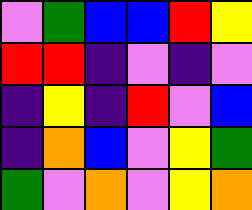[["violet", "green", "blue", "blue", "red", "yellow"], ["red", "red", "indigo", "violet", "indigo", "violet"], ["indigo", "yellow", "indigo", "red", "violet", "blue"], ["indigo", "orange", "blue", "violet", "yellow", "green"], ["green", "violet", "orange", "violet", "yellow", "orange"]]